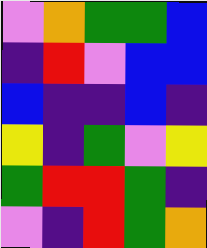[["violet", "orange", "green", "green", "blue"], ["indigo", "red", "violet", "blue", "blue"], ["blue", "indigo", "indigo", "blue", "indigo"], ["yellow", "indigo", "green", "violet", "yellow"], ["green", "red", "red", "green", "indigo"], ["violet", "indigo", "red", "green", "orange"]]